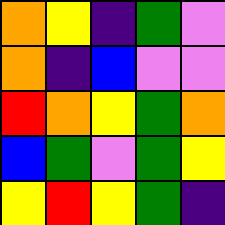[["orange", "yellow", "indigo", "green", "violet"], ["orange", "indigo", "blue", "violet", "violet"], ["red", "orange", "yellow", "green", "orange"], ["blue", "green", "violet", "green", "yellow"], ["yellow", "red", "yellow", "green", "indigo"]]